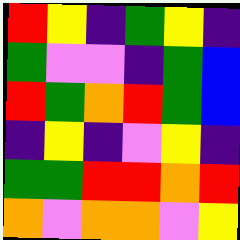[["red", "yellow", "indigo", "green", "yellow", "indigo"], ["green", "violet", "violet", "indigo", "green", "blue"], ["red", "green", "orange", "red", "green", "blue"], ["indigo", "yellow", "indigo", "violet", "yellow", "indigo"], ["green", "green", "red", "red", "orange", "red"], ["orange", "violet", "orange", "orange", "violet", "yellow"]]